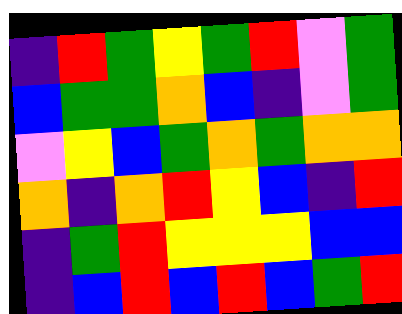[["indigo", "red", "green", "yellow", "green", "red", "violet", "green"], ["blue", "green", "green", "orange", "blue", "indigo", "violet", "green"], ["violet", "yellow", "blue", "green", "orange", "green", "orange", "orange"], ["orange", "indigo", "orange", "red", "yellow", "blue", "indigo", "red"], ["indigo", "green", "red", "yellow", "yellow", "yellow", "blue", "blue"], ["indigo", "blue", "red", "blue", "red", "blue", "green", "red"]]